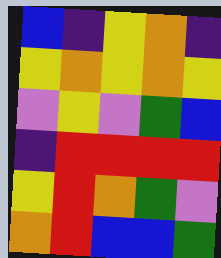[["blue", "indigo", "yellow", "orange", "indigo"], ["yellow", "orange", "yellow", "orange", "yellow"], ["violet", "yellow", "violet", "green", "blue"], ["indigo", "red", "red", "red", "red"], ["yellow", "red", "orange", "green", "violet"], ["orange", "red", "blue", "blue", "green"]]